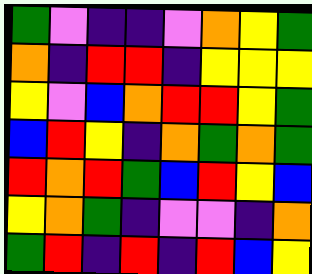[["green", "violet", "indigo", "indigo", "violet", "orange", "yellow", "green"], ["orange", "indigo", "red", "red", "indigo", "yellow", "yellow", "yellow"], ["yellow", "violet", "blue", "orange", "red", "red", "yellow", "green"], ["blue", "red", "yellow", "indigo", "orange", "green", "orange", "green"], ["red", "orange", "red", "green", "blue", "red", "yellow", "blue"], ["yellow", "orange", "green", "indigo", "violet", "violet", "indigo", "orange"], ["green", "red", "indigo", "red", "indigo", "red", "blue", "yellow"]]